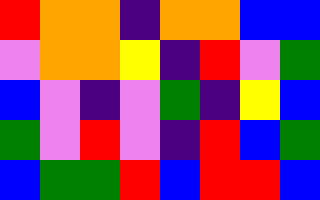[["red", "orange", "orange", "indigo", "orange", "orange", "blue", "blue"], ["violet", "orange", "orange", "yellow", "indigo", "red", "violet", "green"], ["blue", "violet", "indigo", "violet", "green", "indigo", "yellow", "blue"], ["green", "violet", "red", "violet", "indigo", "red", "blue", "green"], ["blue", "green", "green", "red", "blue", "red", "red", "blue"]]